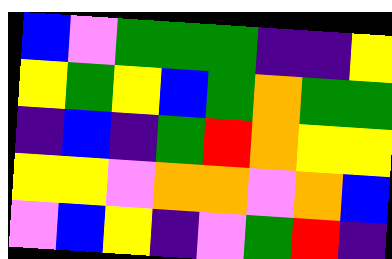[["blue", "violet", "green", "green", "green", "indigo", "indigo", "yellow"], ["yellow", "green", "yellow", "blue", "green", "orange", "green", "green"], ["indigo", "blue", "indigo", "green", "red", "orange", "yellow", "yellow"], ["yellow", "yellow", "violet", "orange", "orange", "violet", "orange", "blue"], ["violet", "blue", "yellow", "indigo", "violet", "green", "red", "indigo"]]